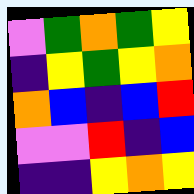[["violet", "green", "orange", "green", "yellow"], ["indigo", "yellow", "green", "yellow", "orange"], ["orange", "blue", "indigo", "blue", "red"], ["violet", "violet", "red", "indigo", "blue"], ["indigo", "indigo", "yellow", "orange", "yellow"]]